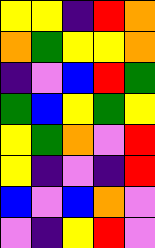[["yellow", "yellow", "indigo", "red", "orange"], ["orange", "green", "yellow", "yellow", "orange"], ["indigo", "violet", "blue", "red", "green"], ["green", "blue", "yellow", "green", "yellow"], ["yellow", "green", "orange", "violet", "red"], ["yellow", "indigo", "violet", "indigo", "red"], ["blue", "violet", "blue", "orange", "violet"], ["violet", "indigo", "yellow", "red", "violet"]]